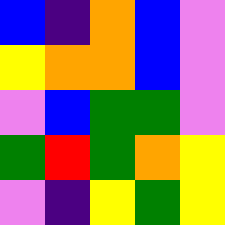[["blue", "indigo", "orange", "blue", "violet"], ["yellow", "orange", "orange", "blue", "violet"], ["violet", "blue", "green", "green", "violet"], ["green", "red", "green", "orange", "yellow"], ["violet", "indigo", "yellow", "green", "yellow"]]